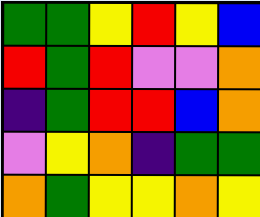[["green", "green", "yellow", "red", "yellow", "blue"], ["red", "green", "red", "violet", "violet", "orange"], ["indigo", "green", "red", "red", "blue", "orange"], ["violet", "yellow", "orange", "indigo", "green", "green"], ["orange", "green", "yellow", "yellow", "orange", "yellow"]]